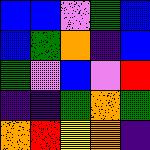[["blue", "blue", "violet", "green", "blue"], ["blue", "green", "orange", "indigo", "blue"], ["green", "violet", "blue", "violet", "red"], ["indigo", "indigo", "green", "orange", "green"], ["orange", "red", "yellow", "orange", "indigo"]]